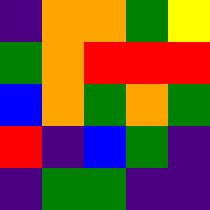[["indigo", "orange", "orange", "green", "yellow"], ["green", "orange", "red", "red", "red"], ["blue", "orange", "green", "orange", "green"], ["red", "indigo", "blue", "green", "indigo"], ["indigo", "green", "green", "indigo", "indigo"]]